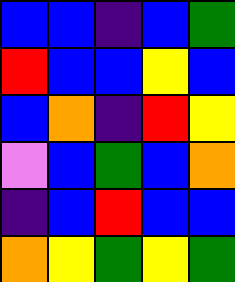[["blue", "blue", "indigo", "blue", "green"], ["red", "blue", "blue", "yellow", "blue"], ["blue", "orange", "indigo", "red", "yellow"], ["violet", "blue", "green", "blue", "orange"], ["indigo", "blue", "red", "blue", "blue"], ["orange", "yellow", "green", "yellow", "green"]]